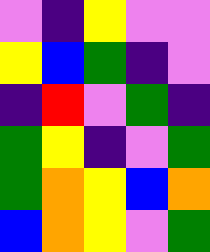[["violet", "indigo", "yellow", "violet", "violet"], ["yellow", "blue", "green", "indigo", "violet"], ["indigo", "red", "violet", "green", "indigo"], ["green", "yellow", "indigo", "violet", "green"], ["green", "orange", "yellow", "blue", "orange"], ["blue", "orange", "yellow", "violet", "green"]]